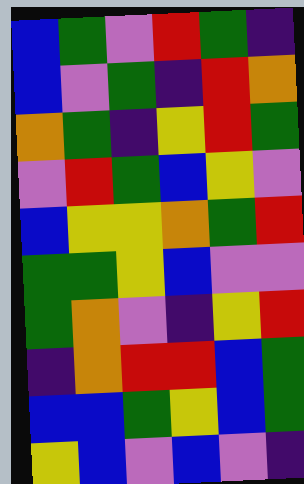[["blue", "green", "violet", "red", "green", "indigo"], ["blue", "violet", "green", "indigo", "red", "orange"], ["orange", "green", "indigo", "yellow", "red", "green"], ["violet", "red", "green", "blue", "yellow", "violet"], ["blue", "yellow", "yellow", "orange", "green", "red"], ["green", "green", "yellow", "blue", "violet", "violet"], ["green", "orange", "violet", "indigo", "yellow", "red"], ["indigo", "orange", "red", "red", "blue", "green"], ["blue", "blue", "green", "yellow", "blue", "green"], ["yellow", "blue", "violet", "blue", "violet", "indigo"]]